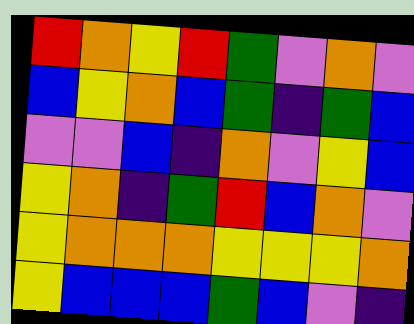[["red", "orange", "yellow", "red", "green", "violet", "orange", "violet"], ["blue", "yellow", "orange", "blue", "green", "indigo", "green", "blue"], ["violet", "violet", "blue", "indigo", "orange", "violet", "yellow", "blue"], ["yellow", "orange", "indigo", "green", "red", "blue", "orange", "violet"], ["yellow", "orange", "orange", "orange", "yellow", "yellow", "yellow", "orange"], ["yellow", "blue", "blue", "blue", "green", "blue", "violet", "indigo"]]